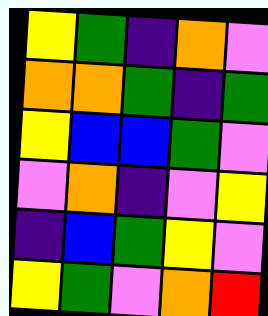[["yellow", "green", "indigo", "orange", "violet"], ["orange", "orange", "green", "indigo", "green"], ["yellow", "blue", "blue", "green", "violet"], ["violet", "orange", "indigo", "violet", "yellow"], ["indigo", "blue", "green", "yellow", "violet"], ["yellow", "green", "violet", "orange", "red"]]